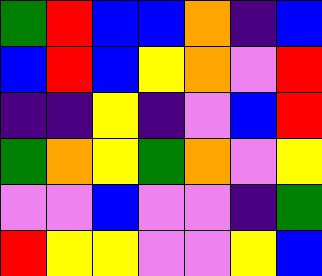[["green", "red", "blue", "blue", "orange", "indigo", "blue"], ["blue", "red", "blue", "yellow", "orange", "violet", "red"], ["indigo", "indigo", "yellow", "indigo", "violet", "blue", "red"], ["green", "orange", "yellow", "green", "orange", "violet", "yellow"], ["violet", "violet", "blue", "violet", "violet", "indigo", "green"], ["red", "yellow", "yellow", "violet", "violet", "yellow", "blue"]]